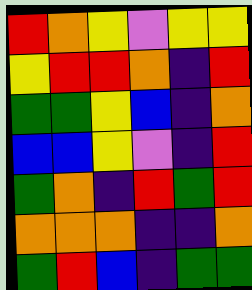[["red", "orange", "yellow", "violet", "yellow", "yellow"], ["yellow", "red", "red", "orange", "indigo", "red"], ["green", "green", "yellow", "blue", "indigo", "orange"], ["blue", "blue", "yellow", "violet", "indigo", "red"], ["green", "orange", "indigo", "red", "green", "red"], ["orange", "orange", "orange", "indigo", "indigo", "orange"], ["green", "red", "blue", "indigo", "green", "green"]]